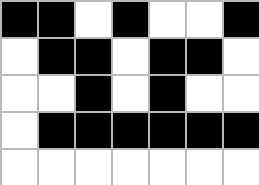[["black", "black", "white", "black", "white", "white", "black"], ["white", "black", "black", "white", "black", "black", "white"], ["white", "white", "black", "white", "black", "white", "white"], ["white", "black", "black", "black", "black", "black", "black"], ["white", "white", "white", "white", "white", "white", "white"]]